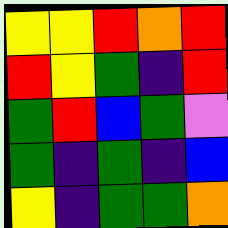[["yellow", "yellow", "red", "orange", "red"], ["red", "yellow", "green", "indigo", "red"], ["green", "red", "blue", "green", "violet"], ["green", "indigo", "green", "indigo", "blue"], ["yellow", "indigo", "green", "green", "orange"]]